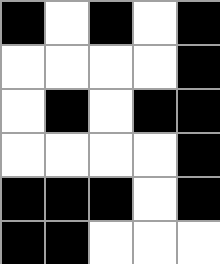[["black", "white", "black", "white", "black"], ["white", "white", "white", "white", "black"], ["white", "black", "white", "black", "black"], ["white", "white", "white", "white", "black"], ["black", "black", "black", "white", "black"], ["black", "black", "white", "white", "white"]]